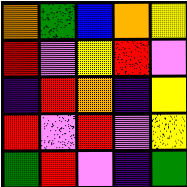[["orange", "green", "blue", "orange", "yellow"], ["red", "violet", "yellow", "red", "violet"], ["indigo", "red", "orange", "indigo", "yellow"], ["red", "violet", "red", "violet", "yellow"], ["green", "red", "violet", "indigo", "green"]]